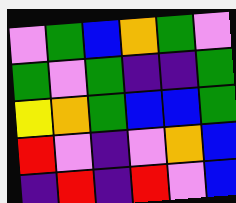[["violet", "green", "blue", "orange", "green", "violet"], ["green", "violet", "green", "indigo", "indigo", "green"], ["yellow", "orange", "green", "blue", "blue", "green"], ["red", "violet", "indigo", "violet", "orange", "blue"], ["indigo", "red", "indigo", "red", "violet", "blue"]]